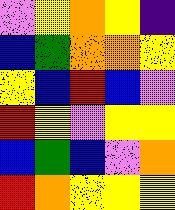[["violet", "yellow", "orange", "yellow", "indigo"], ["blue", "green", "orange", "orange", "yellow"], ["yellow", "blue", "red", "blue", "violet"], ["red", "yellow", "violet", "yellow", "yellow"], ["blue", "green", "blue", "violet", "orange"], ["red", "orange", "yellow", "yellow", "yellow"]]